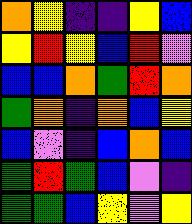[["orange", "yellow", "indigo", "indigo", "yellow", "blue"], ["yellow", "red", "yellow", "blue", "red", "violet"], ["blue", "blue", "orange", "green", "red", "orange"], ["green", "orange", "indigo", "orange", "blue", "yellow"], ["blue", "violet", "indigo", "blue", "orange", "blue"], ["green", "red", "green", "blue", "violet", "indigo"], ["green", "green", "blue", "yellow", "violet", "yellow"]]